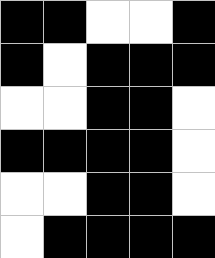[["black", "black", "white", "white", "black"], ["black", "white", "black", "black", "black"], ["white", "white", "black", "black", "white"], ["black", "black", "black", "black", "white"], ["white", "white", "black", "black", "white"], ["white", "black", "black", "black", "black"]]